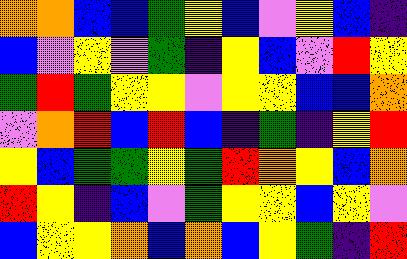[["orange", "orange", "blue", "blue", "green", "yellow", "blue", "violet", "yellow", "blue", "indigo"], ["blue", "violet", "yellow", "violet", "green", "indigo", "yellow", "blue", "violet", "red", "yellow"], ["green", "red", "green", "yellow", "yellow", "violet", "yellow", "yellow", "blue", "blue", "orange"], ["violet", "orange", "red", "blue", "red", "blue", "indigo", "green", "indigo", "yellow", "red"], ["yellow", "blue", "green", "green", "yellow", "green", "red", "orange", "yellow", "blue", "orange"], ["red", "yellow", "indigo", "blue", "violet", "green", "yellow", "yellow", "blue", "yellow", "violet"], ["blue", "yellow", "yellow", "orange", "blue", "orange", "blue", "yellow", "green", "indigo", "red"]]